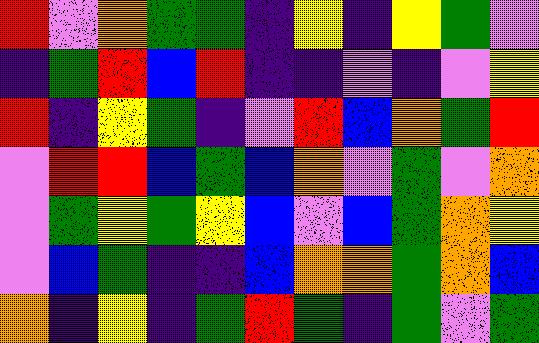[["red", "violet", "orange", "green", "green", "indigo", "yellow", "indigo", "yellow", "green", "violet"], ["indigo", "green", "red", "blue", "red", "indigo", "indigo", "violet", "indigo", "violet", "yellow"], ["red", "indigo", "yellow", "green", "indigo", "violet", "red", "blue", "orange", "green", "red"], ["violet", "red", "red", "blue", "green", "blue", "orange", "violet", "green", "violet", "orange"], ["violet", "green", "yellow", "green", "yellow", "blue", "violet", "blue", "green", "orange", "yellow"], ["violet", "blue", "green", "indigo", "indigo", "blue", "orange", "orange", "green", "orange", "blue"], ["orange", "indigo", "yellow", "indigo", "green", "red", "green", "indigo", "green", "violet", "green"]]